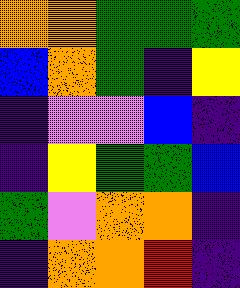[["orange", "orange", "green", "green", "green"], ["blue", "orange", "green", "indigo", "yellow"], ["indigo", "violet", "violet", "blue", "indigo"], ["indigo", "yellow", "green", "green", "blue"], ["green", "violet", "orange", "orange", "indigo"], ["indigo", "orange", "orange", "red", "indigo"]]